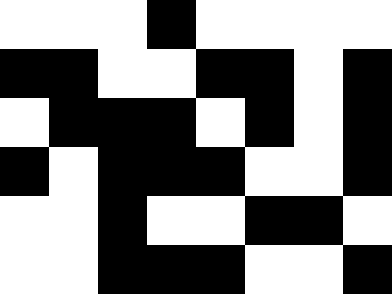[["white", "white", "white", "black", "white", "white", "white", "white"], ["black", "black", "white", "white", "black", "black", "white", "black"], ["white", "black", "black", "black", "white", "black", "white", "black"], ["black", "white", "black", "black", "black", "white", "white", "black"], ["white", "white", "black", "white", "white", "black", "black", "white"], ["white", "white", "black", "black", "black", "white", "white", "black"]]